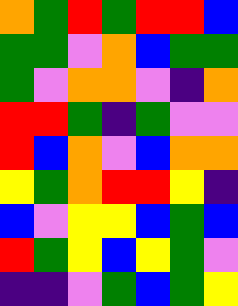[["orange", "green", "red", "green", "red", "red", "blue"], ["green", "green", "violet", "orange", "blue", "green", "green"], ["green", "violet", "orange", "orange", "violet", "indigo", "orange"], ["red", "red", "green", "indigo", "green", "violet", "violet"], ["red", "blue", "orange", "violet", "blue", "orange", "orange"], ["yellow", "green", "orange", "red", "red", "yellow", "indigo"], ["blue", "violet", "yellow", "yellow", "blue", "green", "blue"], ["red", "green", "yellow", "blue", "yellow", "green", "violet"], ["indigo", "indigo", "violet", "green", "blue", "green", "yellow"]]